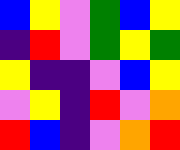[["blue", "yellow", "violet", "green", "blue", "yellow"], ["indigo", "red", "violet", "green", "yellow", "green"], ["yellow", "indigo", "indigo", "violet", "blue", "yellow"], ["violet", "yellow", "indigo", "red", "violet", "orange"], ["red", "blue", "indigo", "violet", "orange", "red"]]